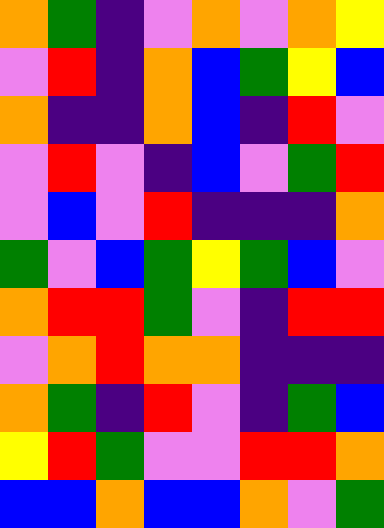[["orange", "green", "indigo", "violet", "orange", "violet", "orange", "yellow"], ["violet", "red", "indigo", "orange", "blue", "green", "yellow", "blue"], ["orange", "indigo", "indigo", "orange", "blue", "indigo", "red", "violet"], ["violet", "red", "violet", "indigo", "blue", "violet", "green", "red"], ["violet", "blue", "violet", "red", "indigo", "indigo", "indigo", "orange"], ["green", "violet", "blue", "green", "yellow", "green", "blue", "violet"], ["orange", "red", "red", "green", "violet", "indigo", "red", "red"], ["violet", "orange", "red", "orange", "orange", "indigo", "indigo", "indigo"], ["orange", "green", "indigo", "red", "violet", "indigo", "green", "blue"], ["yellow", "red", "green", "violet", "violet", "red", "red", "orange"], ["blue", "blue", "orange", "blue", "blue", "orange", "violet", "green"]]